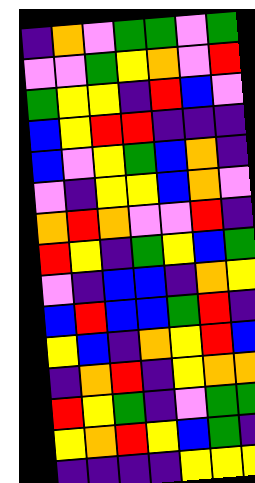[["indigo", "orange", "violet", "green", "green", "violet", "green"], ["violet", "violet", "green", "yellow", "orange", "violet", "red"], ["green", "yellow", "yellow", "indigo", "red", "blue", "violet"], ["blue", "yellow", "red", "red", "indigo", "indigo", "indigo"], ["blue", "violet", "yellow", "green", "blue", "orange", "indigo"], ["violet", "indigo", "yellow", "yellow", "blue", "orange", "violet"], ["orange", "red", "orange", "violet", "violet", "red", "indigo"], ["red", "yellow", "indigo", "green", "yellow", "blue", "green"], ["violet", "indigo", "blue", "blue", "indigo", "orange", "yellow"], ["blue", "red", "blue", "blue", "green", "red", "indigo"], ["yellow", "blue", "indigo", "orange", "yellow", "red", "blue"], ["indigo", "orange", "red", "indigo", "yellow", "orange", "orange"], ["red", "yellow", "green", "indigo", "violet", "green", "green"], ["yellow", "orange", "red", "yellow", "blue", "green", "indigo"], ["indigo", "indigo", "indigo", "indigo", "yellow", "yellow", "yellow"]]